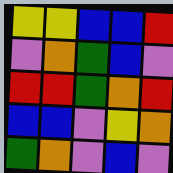[["yellow", "yellow", "blue", "blue", "red"], ["violet", "orange", "green", "blue", "violet"], ["red", "red", "green", "orange", "red"], ["blue", "blue", "violet", "yellow", "orange"], ["green", "orange", "violet", "blue", "violet"]]